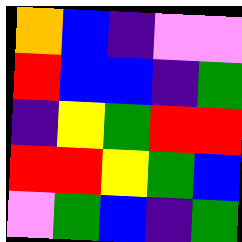[["orange", "blue", "indigo", "violet", "violet"], ["red", "blue", "blue", "indigo", "green"], ["indigo", "yellow", "green", "red", "red"], ["red", "red", "yellow", "green", "blue"], ["violet", "green", "blue", "indigo", "green"]]